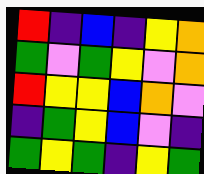[["red", "indigo", "blue", "indigo", "yellow", "orange"], ["green", "violet", "green", "yellow", "violet", "orange"], ["red", "yellow", "yellow", "blue", "orange", "violet"], ["indigo", "green", "yellow", "blue", "violet", "indigo"], ["green", "yellow", "green", "indigo", "yellow", "green"]]